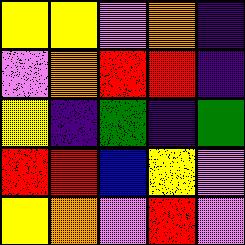[["yellow", "yellow", "violet", "orange", "indigo"], ["violet", "orange", "red", "red", "indigo"], ["yellow", "indigo", "green", "indigo", "green"], ["red", "red", "blue", "yellow", "violet"], ["yellow", "orange", "violet", "red", "violet"]]